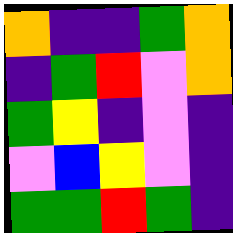[["orange", "indigo", "indigo", "green", "orange"], ["indigo", "green", "red", "violet", "orange"], ["green", "yellow", "indigo", "violet", "indigo"], ["violet", "blue", "yellow", "violet", "indigo"], ["green", "green", "red", "green", "indigo"]]